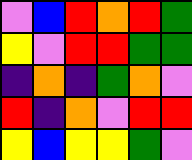[["violet", "blue", "red", "orange", "red", "green"], ["yellow", "violet", "red", "red", "green", "green"], ["indigo", "orange", "indigo", "green", "orange", "violet"], ["red", "indigo", "orange", "violet", "red", "red"], ["yellow", "blue", "yellow", "yellow", "green", "violet"]]